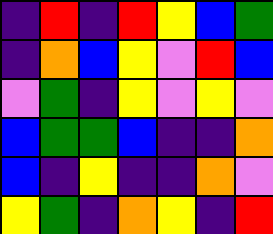[["indigo", "red", "indigo", "red", "yellow", "blue", "green"], ["indigo", "orange", "blue", "yellow", "violet", "red", "blue"], ["violet", "green", "indigo", "yellow", "violet", "yellow", "violet"], ["blue", "green", "green", "blue", "indigo", "indigo", "orange"], ["blue", "indigo", "yellow", "indigo", "indigo", "orange", "violet"], ["yellow", "green", "indigo", "orange", "yellow", "indigo", "red"]]